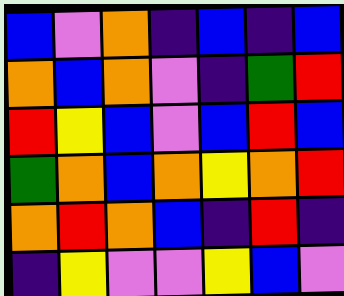[["blue", "violet", "orange", "indigo", "blue", "indigo", "blue"], ["orange", "blue", "orange", "violet", "indigo", "green", "red"], ["red", "yellow", "blue", "violet", "blue", "red", "blue"], ["green", "orange", "blue", "orange", "yellow", "orange", "red"], ["orange", "red", "orange", "blue", "indigo", "red", "indigo"], ["indigo", "yellow", "violet", "violet", "yellow", "blue", "violet"]]